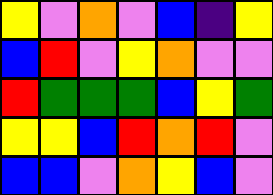[["yellow", "violet", "orange", "violet", "blue", "indigo", "yellow"], ["blue", "red", "violet", "yellow", "orange", "violet", "violet"], ["red", "green", "green", "green", "blue", "yellow", "green"], ["yellow", "yellow", "blue", "red", "orange", "red", "violet"], ["blue", "blue", "violet", "orange", "yellow", "blue", "violet"]]